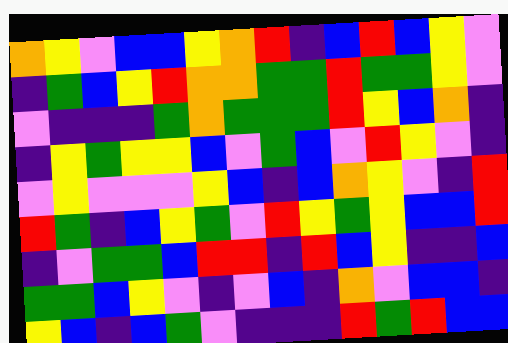[["orange", "yellow", "violet", "blue", "blue", "yellow", "orange", "red", "indigo", "blue", "red", "blue", "yellow", "violet"], ["indigo", "green", "blue", "yellow", "red", "orange", "orange", "green", "green", "red", "green", "green", "yellow", "violet"], ["violet", "indigo", "indigo", "indigo", "green", "orange", "green", "green", "green", "red", "yellow", "blue", "orange", "indigo"], ["indigo", "yellow", "green", "yellow", "yellow", "blue", "violet", "green", "blue", "violet", "red", "yellow", "violet", "indigo"], ["violet", "yellow", "violet", "violet", "violet", "yellow", "blue", "indigo", "blue", "orange", "yellow", "violet", "indigo", "red"], ["red", "green", "indigo", "blue", "yellow", "green", "violet", "red", "yellow", "green", "yellow", "blue", "blue", "red"], ["indigo", "violet", "green", "green", "blue", "red", "red", "indigo", "red", "blue", "yellow", "indigo", "indigo", "blue"], ["green", "green", "blue", "yellow", "violet", "indigo", "violet", "blue", "indigo", "orange", "violet", "blue", "blue", "indigo"], ["yellow", "blue", "indigo", "blue", "green", "violet", "indigo", "indigo", "indigo", "red", "green", "red", "blue", "blue"]]